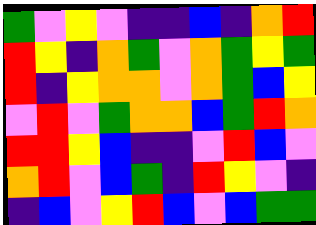[["green", "violet", "yellow", "violet", "indigo", "indigo", "blue", "indigo", "orange", "red"], ["red", "yellow", "indigo", "orange", "green", "violet", "orange", "green", "yellow", "green"], ["red", "indigo", "yellow", "orange", "orange", "violet", "orange", "green", "blue", "yellow"], ["violet", "red", "violet", "green", "orange", "orange", "blue", "green", "red", "orange"], ["red", "red", "yellow", "blue", "indigo", "indigo", "violet", "red", "blue", "violet"], ["orange", "red", "violet", "blue", "green", "indigo", "red", "yellow", "violet", "indigo"], ["indigo", "blue", "violet", "yellow", "red", "blue", "violet", "blue", "green", "green"]]